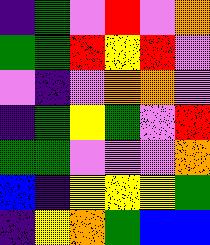[["indigo", "green", "violet", "red", "violet", "orange"], ["green", "green", "red", "yellow", "red", "violet"], ["violet", "indigo", "violet", "orange", "orange", "violet"], ["indigo", "green", "yellow", "green", "violet", "red"], ["green", "green", "violet", "violet", "violet", "orange"], ["blue", "indigo", "yellow", "yellow", "yellow", "green"], ["indigo", "yellow", "orange", "green", "blue", "blue"]]